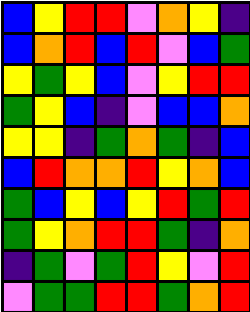[["blue", "yellow", "red", "red", "violet", "orange", "yellow", "indigo"], ["blue", "orange", "red", "blue", "red", "violet", "blue", "green"], ["yellow", "green", "yellow", "blue", "violet", "yellow", "red", "red"], ["green", "yellow", "blue", "indigo", "violet", "blue", "blue", "orange"], ["yellow", "yellow", "indigo", "green", "orange", "green", "indigo", "blue"], ["blue", "red", "orange", "orange", "red", "yellow", "orange", "blue"], ["green", "blue", "yellow", "blue", "yellow", "red", "green", "red"], ["green", "yellow", "orange", "red", "red", "green", "indigo", "orange"], ["indigo", "green", "violet", "green", "red", "yellow", "violet", "red"], ["violet", "green", "green", "red", "red", "green", "orange", "red"]]